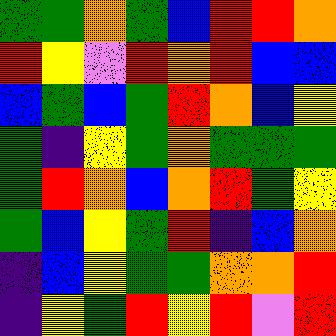[["green", "green", "orange", "green", "blue", "red", "red", "orange"], ["red", "yellow", "violet", "red", "orange", "red", "blue", "blue"], ["blue", "green", "blue", "green", "red", "orange", "blue", "yellow"], ["green", "indigo", "yellow", "green", "orange", "green", "green", "green"], ["green", "red", "orange", "blue", "orange", "red", "green", "yellow"], ["green", "blue", "yellow", "green", "red", "indigo", "blue", "orange"], ["indigo", "blue", "yellow", "green", "green", "orange", "orange", "red"], ["indigo", "yellow", "green", "red", "yellow", "red", "violet", "red"]]